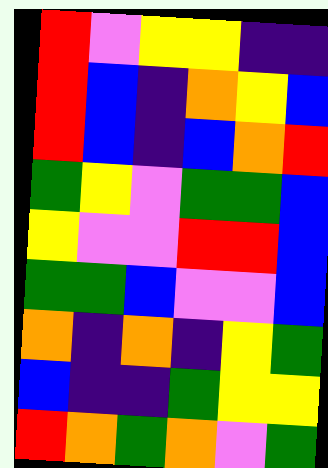[["red", "violet", "yellow", "yellow", "indigo", "indigo"], ["red", "blue", "indigo", "orange", "yellow", "blue"], ["red", "blue", "indigo", "blue", "orange", "red"], ["green", "yellow", "violet", "green", "green", "blue"], ["yellow", "violet", "violet", "red", "red", "blue"], ["green", "green", "blue", "violet", "violet", "blue"], ["orange", "indigo", "orange", "indigo", "yellow", "green"], ["blue", "indigo", "indigo", "green", "yellow", "yellow"], ["red", "orange", "green", "orange", "violet", "green"]]